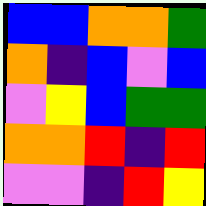[["blue", "blue", "orange", "orange", "green"], ["orange", "indigo", "blue", "violet", "blue"], ["violet", "yellow", "blue", "green", "green"], ["orange", "orange", "red", "indigo", "red"], ["violet", "violet", "indigo", "red", "yellow"]]